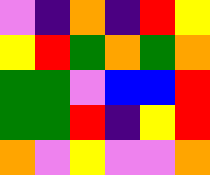[["violet", "indigo", "orange", "indigo", "red", "yellow"], ["yellow", "red", "green", "orange", "green", "orange"], ["green", "green", "violet", "blue", "blue", "red"], ["green", "green", "red", "indigo", "yellow", "red"], ["orange", "violet", "yellow", "violet", "violet", "orange"]]